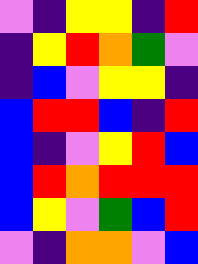[["violet", "indigo", "yellow", "yellow", "indigo", "red"], ["indigo", "yellow", "red", "orange", "green", "violet"], ["indigo", "blue", "violet", "yellow", "yellow", "indigo"], ["blue", "red", "red", "blue", "indigo", "red"], ["blue", "indigo", "violet", "yellow", "red", "blue"], ["blue", "red", "orange", "red", "red", "red"], ["blue", "yellow", "violet", "green", "blue", "red"], ["violet", "indigo", "orange", "orange", "violet", "blue"]]